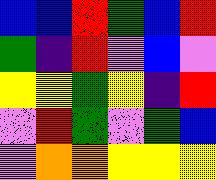[["blue", "blue", "red", "green", "blue", "red"], ["green", "indigo", "red", "violet", "blue", "violet"], ["yellow", "yellow", "green", "yellow", "indigo", "red"], ["violet", "red", "green", "violet", "green", "blue"], ["violet", "orange", "orange", "yellow", "yellow", "yellow"]]